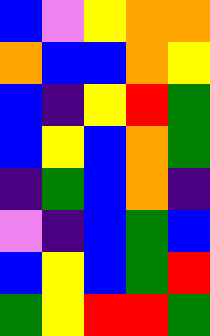[["blue", "violet", "yellow", "orange", "orange"], ["orange", "blue", "blue", "orange", "yellow"], ["blue", "indigo", "yellow", "red", "green"], ["blue", "yellow", "blue", "orange", "green"], ["indigo", "green", "blue", "orange", "indigo"], ["violet", "indigo", "blue", "green", "blue"], ["blue", "yellow", "blue", "green", "red"], ["green", "yellow", "red", "red", "green"]]